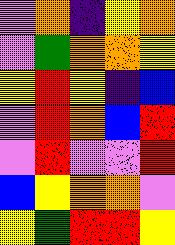[["violet", "orange", "indigo", "yellow", "orange"], ["violet", "green", "orange", "orange", "yellow"], ["yellow", "red", "yellow", "indigo", "blue"], ["violet", "red", "orange", "blue", "red"], ["violet", "red", "violet", "violet", "red"], ["blue", "yellow", "orange", "orange", "violet"], ["yellow", "green", "red", "red", "yellow"]]